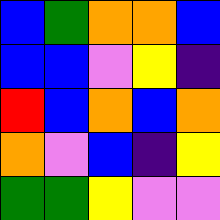[["blue", "green", "orange", "orange", "blue"], ["blue", "blue", "violet", "yellow", "indigo"], ["red", "blue", "orange", "blue", "orange"], ["orange", "violet", "blue", "indigo", "yellow"], ["green", "green", "yellow", "violet", "violet"]]